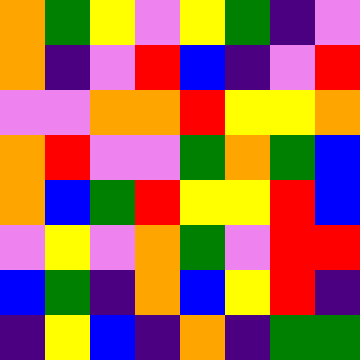[["orange", "green", "yellow", "violet", "yellow", "green", "indigo", "violet"], ["orange", "indigo", "violet", "red", "blue", "indigo", "violet", "red"], ["violet", "violet", "orange", "orange", "red", "yellow", "yellow", "orange"], ["orange", "red", "violet", "violet", "green", "orange", "green", "blue"], ["orange", "blue", "green", "red", "yellow", "yellow", "red", "blue"], ["violet", "yellow", "violet", "orange", "green", "violet", "red", "red"], ["blue", "green", "indigo", "orange", "blue", "yellow", "red", "indigo"], ["indigo", "yellow", "blue", "indigo", "orange", "indigo", "green", "green"]]